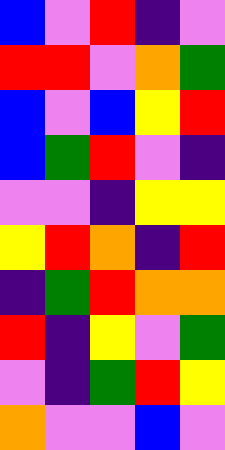[["blue", "violet", "red", "indigo", "violet"], ["red", "red", "violet", "orange", "green"], ["blue", "violet", "blue", "yellow", "red"], ["blue", "green", "red", "violet", "indigo"], ["violet", "violet", "indigo", "yellow", "yellow"], ["yellow", "red", "orange", "indigo", "red"], ["indigo", "green", "red", "orange", "orange"], ["red", "indigo", "yellow", "violet", "green"], ["violet", "indigo", "green", "red", "yellow"], ["orange", "violet", "violet", "blue", "violet"]]